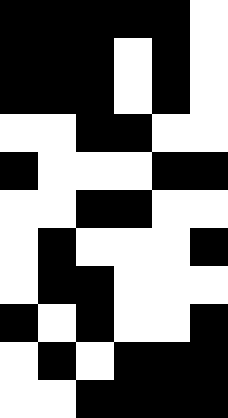[["black", "black", "black", "black", "black", "white"], ["black", "black", "black", "white", "black", "white"], ["black", "black", "black", "white", "black", "white"], ["white", "white", "black", "black", "white", "white"], ["black", "white", "white", "white", "black", "black"], ["white", "white", "black", "black", "white", "white"], ["white", "black", "white", "white", "white", "black"], ["white", "black", "black", "white", "white", "white"], ["black", "white", "black", "white", "white", "black"], ["white", "black", "white", "black", "black", "black"], ["white", "white", "black", "black", "black", "black"]]